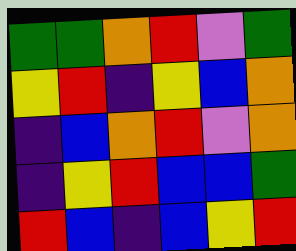[["green", "green", "orange", "red", "violet", "green"], ["yellow", "red", "indigo", "yellow", "blue", "orange"], ["indigo", "blue", "orange", "red", "violet", "orange"], ["indigo", "yellow", "red", "blue", "blue", "green"], ["red", "blue", "indigo", "blue", "yellow", "red"]]